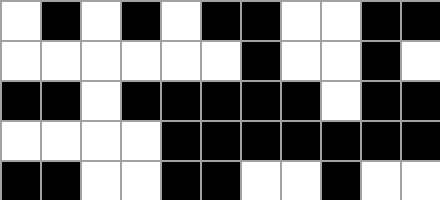[["white", "black", "white", "black", "white", "black", "black", "white", "white", "black", "black"], ["white", "white", "white", "white", "white", "white", "black", "white", "white", "black", "white"], ["black", "black", "white", "black", "black", "black", "black", "black", "white", "black", "black"], ["white", "white", "white", "white", "black", "black", "black", "black", "black", "black", "black"], ["black", "black", "white", "white", "black", "black", "white", "white", "black", "white", "white"]]